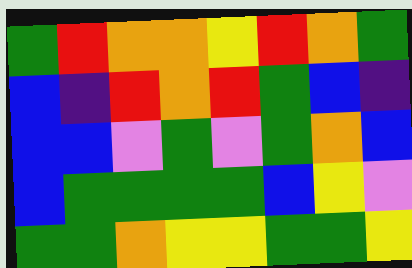[["green", "red", "orange", "orange", "yellow", "red", "orange", "green"], ["blue", "indigo", "red", "orange", "red", "green", "blue", "indigo"], ["blue", "blue", "violet", "green", "violet", "green", "orange", "blue"], ["blue", "green", "green", "green", "green", "blue", "yellow", "violet"], ["green", "green", "orange", "yellow", "yellow", "green", "green", "yellow"]]